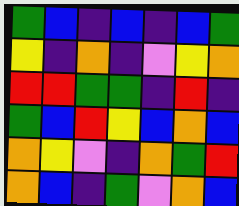[["green", "blue", "indigo", "blue", "indigo", "blue", "green"], ["yellow", "indigo", "orange", "indigo", "violet", "yellow", "orange"], ["red", "red", "green", "green", "indigo", "red", "indigo"], ["green", "blue", "red", "yellow", "blue", "orange", "blue"], ["orange", "yellow", "violet", "indigo", "orange", "green", "red"], ["orange", "blue", "indigo", "green", "violet", "orange", "blue"]]